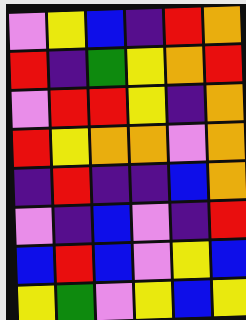[["violet", "yellow", "blue", "indigo", "red", "orange"], ["red", "indigo", "green", "yellow", "orange", "red"], ["violet", "red", "red", "yellow", "indigo", "orange"], ["red", "yellow", "orange", "orange", "violet", "orange"], ["indigo", "red", "indigo", "indigo", "blue", "orange"], ["violet", "indigo", "blue", "violet", "indigo", "red"], ["blue", "red", "blue", "violet", "yellow", "blue"], ["yellow", "green", "violet", "yellow", "blue", "yellow"]]